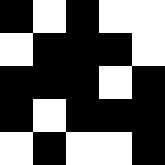[["black", "white", "black", "white", "white"], ["white", "black", "black", "black", "white"], ["black", "black", "black", "white", "black"], ["black", "white", "black", "black", "black"], ["white", "black", "white", "white", "black"]]